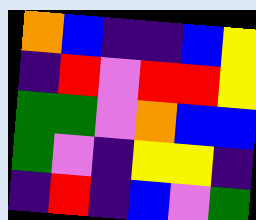[["orange", "blue", "indigo", "indigo", "blue", "yellow"], ["indigo", "red", "violet", "red", "red", "yellow"], ["green", "green", "violet", "orange", "blue", "blue"], ["green", "violet", "indigo", "yellow", "yellow", "indigo"], ["indigo", "red", "indigo", "blue", "violet", "green"]]